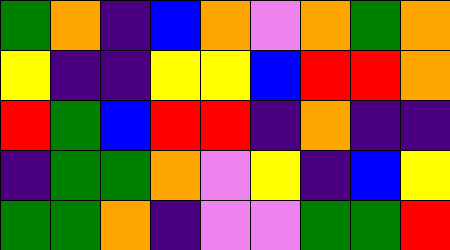[["green", "orange", "indigo", "blue", "orange", "violet", "orange", "green", "orange"], ["yellow", "indigo", "indigo", "yellow", "yellow", "blue", "red", "red", "orange"], ["red", "green", "blue", "red", "red", "indigo", "orange", "indigo", "indigo"], ["indigo", "green", "green", "orange", "violet", "yellow", "indigo", "blue", "yellow"], ["green", "green", "orange", "indigo", "violet", "violet", "green", "green", "red"]]